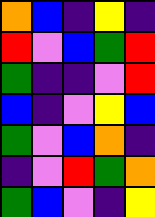[["orange", "blue", "indigo", "yellow", "indigo"], ["red", "violet", "blue", "green", "red"], ["green", "indigo", "indigo", "violet", "red"], ["blue", "indigo", "violet", "yellow", "blue"], ["green", "violet", "blue", "orange", "indigo"], ["indigo", "violet", "red", "green", "orange"], ["green", "blue", "violet", "indigo", "yellow"]]